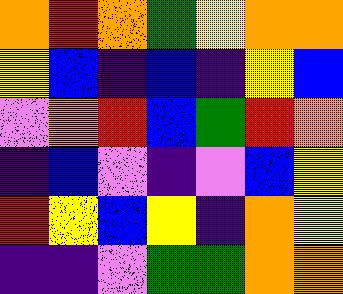[["orange", "red", "orange", "green", "yellow", "orange", "orange"], ["yellow", "blue", "indigo", "blue", "indigo", "yellow", "blue"], ["violet", "orange", "red", "blue", "green", "red", "orange"], ["indigo", "blue", "violet", "indigo", "violet", "blue", "yellow"], ["red", "yellow", "blue", "yellow", "indigo", "orange", "yellow"], ["indigo", "indigo", "violet", "green", "green", "orange", "orange"]]